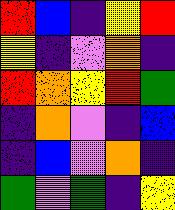[["red", "blue", "indigo", "yellow", "red"], ["yellow", "indigo", "violet", "orange", "indigo"], ["red", "orange", "yellow", "red", "green"], ["indigo", "orange", "violet", "indigo", "blue"], ["indigo", "blue", "violet", "orange", "indigo"], ["green", "violet", "green", "indigo", "yellow"]]